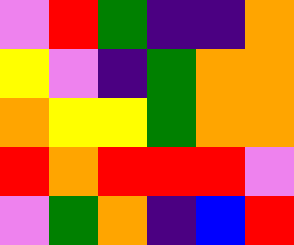[["violet", "red", "green", "indigo", "indigo", "orange"], ["yellow", "violet", "indigo", "green", "orange", "orange"], ["orange", "yellow", "yellow", "green", "orange", "orange"], ["red", "orange", "red", "red", "red", "violet"], ["violet", "green", "orange", "indigo", "blue", "red"]]